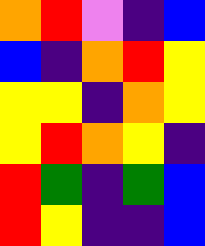[["orange", "red", "violet", "indigo", "blue"], ["blue", "indigo", "orange", "red", "yellow"], ["yellow", "yellow", "indigo", "orange", "yellow"], ["yellow", "red", "orange", "yellow", "indigo"], ["red", "green", "indigo", "green", "blue"], ["red", "yellow", "indigo", "indigo", "blue"]]